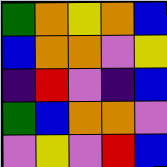[["green", "orange", "yellow", "orange", "blue"], ["blue", "orange", "orange", "violet", "yellow"], ["indigo", "red", "violet", "indigo", "blue"], ["green", "blue", "orange", "orange", "violet"], ["violet", "yellow", "violet", "red", "blue"]]